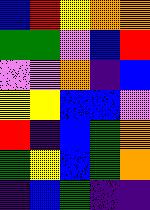[["blue", "red", "yellow", "orange", "orange"], ["green", "green", "violet", "blue", "red"], ["violet", "violet", "orange", "indigo", "blue"], ["yellow", "yellow", "blue", "blue", "violet"], ["red", "indigo", "blue", "green", "orange"], ["green", "yellow", "blue", "green", "orange"], ["indigo", "blue", "green", "indigo", "indigo"]]